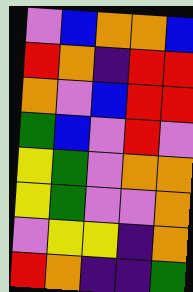[["violet", "blue", "orange", "orange", "blue"], ["red", "orange", "indigo", "red", "red"], ["orange", "violet", "blue", "red", "red"], ["green", "blue", "violet", "red", "violet"], ["yellow", "green", "violet", "orange", "orange"], ["yellow", "green", "violet", "violet", "orange"], ["violet", "yellow", "yellow", "indigo", "orange"], ["red", "orange", "indigo", "indigo", "green"]]